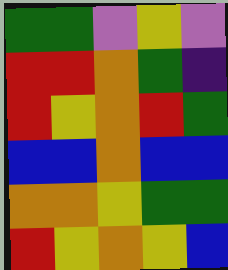[["green", "green", "violet", "yellow", "violet"], ["red", "red", "orange", "green", "indigo"], ["red", "yellow", "orange", "red", "green"], ["blue", "blue", "orange", "blue", "blue"], ["orange", "orange", "yellow", "green", "green"], ["red", "yellow", "orange", "yellow", "blue"]]